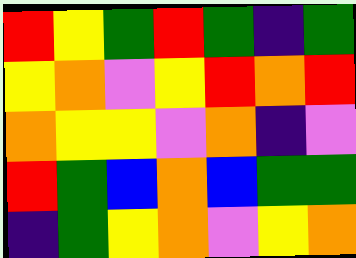[["red", "yellow", "green", "red", "green", "indigo", "green"], ["yellow", "orange", "violet", "yellow", "red", "orange", "red"], ["orange", "yellow", "yellow", "violet", "orange", "indigo", "violet"], ["red", "green", "blue", "orange", "blue", "green", "green"], ["indigo", "green", "yellow", "orange", "violet", "yellow", "orange"]]